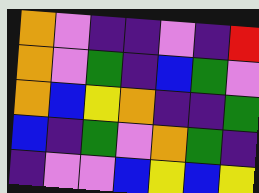[["orange", "violet", "indigo", "indigo", "violet", "indigo", "red"], ["orange", "violet", "green", "indigo", "blue", "green", "violet"], ["orange", "blue", "yellow", "orange", "indigo", "indigo", "green"], ["blue", "indigo", "green", "violet", "orange", "green", "indigo"], ["indigo", "violet", "violet", "blue", "yellow", "blue", "yellow"]]